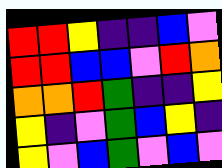[["red", "red", "yellow", "indigo", "indigo", "blue", "violet"], ["red", "red", "blue", "blue", "violet", "red", "orange"], ["orange", "orange", "red", "green", "indigo", "indigo", "yellow"], ["yellow", "indigo", "violet", "green", "blue", "yellow", "indigo"], ["yellow", "violet", "blue", "green", "violet", "blue", "violet"]]